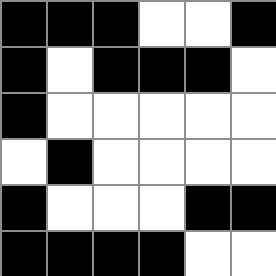[["black", "black", "black", "white", "white", "black"], ["black", "white", "black", "black", "black", "white"], ["black", "white", "white", "white", "white", "white"], ["white", "black", "white", "white", "white", "white"], ["black", "white", "white", "white", "black", "black"], ["black", "black", "black", "black", "white", "white"]]